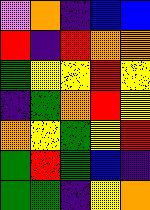[["violet", "orange", "indigo", "blue", "blue"], ["red", "indigo", "red", "orange", "orange"], ["green", "yellow", "yellow", "red", "yellow"], ["indigo", "green", "orange", "red", "yellow"], ["orange", "yellow", "green", "yellow", "red"], ["green", "red", "green", "blue", "indigo"], ["green", "green", "indigo", "yellow", "orange"]]